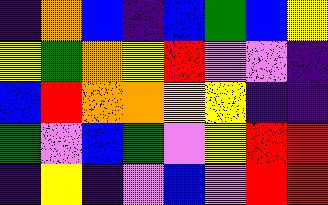[["indigo", "orange", "blue", "indigo", "blue", "green", "blue", "yellow"], ["yellow", "green", "orange", "yellow", "red", "violet", "violet", "indigo"], ["blue", "red", "orange", "orange", "yellow", "yellow", "indigo", "indigo"], ["green", "violet", "blue", "green", "violet", "yellow", "red", "red"], ["indigo", "yellow", "indigo", "violet", "blue", "violet", "red", "red"]]